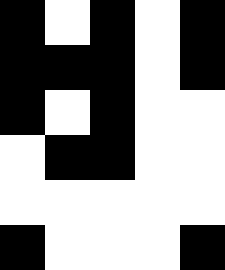[["black", "white", "black", "white", "black"], ["black", "black", "black", "white", "black"], ["black", "white", "black", "white", "white"], ["white", "black", "black", "white", "white"], ["white", "white", "white", "white", "white"], ["black", "white", "white", "white", "black"]]